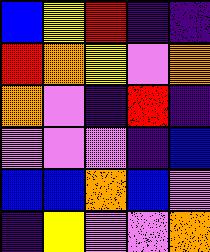[["blue", "yellow", "red", "indigo", "indigo"], ["red", "orange", "yellow", "violet", "orange"], ["orange", "violet", "indigo", "red", "indigo"], ["violet", "violet", "violet", "indigo", "blue"], ["blue", "blue", "orange", "blue", "violet"], ["indigo", "yellow", "violet", "violet", "orange"]]